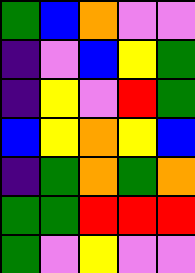[["green", "blue", "orange", "violet", "violet"], ["indigo", "violet", "blue", "yellow", "green"], ["indigo", "yellow", "violet", "red", "green"], ["blue", "yellow", "orange", "yellow", "blue"], ["indigo", "green", "orange", "green", "orange"], ["green", "green", "red", "red", "red"], ["green", "violet", "yellow", "violet", "violet"]]